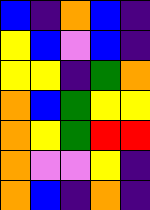[["blue", "indigo", "orange", "blue", "indigo"], ["yellow", "blue", "violet", "blue", "indigo"], ["yellow", "yellow", "indigo", "green", "orange"], ["orange", "blue", "green", "yellow", "yellow"], ["orange", "yellow", "green", "red", "red"], ["orange", "violet", "violet", "yellow", "indigo"], ["orange", "blue", "indigo", "orange", "indigo"]]